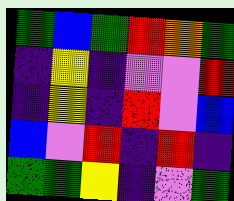[["green", "blue", "green", "red", "orange", "green"], ["indigo", "yellow", "indigo", "violet", "violet", "red"], ["indigo", "yellow", "indigo", "red", "violet", "blue"], ["blue", "violet", "red", "indigo", "red", "indigo"], ["green", "green", "yellow", "indigo", "violet", "green"]]